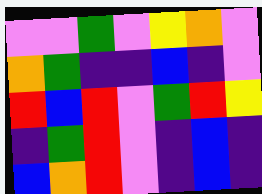[["violet", "violet", "green", "violet", "yellow", "orange", "violet"], ["orange", "green", "indigo", "indigo", "blue", "indigo", "violet"], ["red", "blue", "red", "violet", "green", "red", "yellow"], ["indigo", "green", "red", "violet", "indigo", "blue", "indigo"], ["blue", "orange", "red", "violet", "indigo", "blue", "indigo"]]